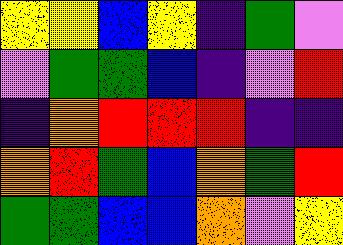[["yellow", "yellow", "blue", "yellow", "indigo", "green", "violet"], ["violet", "green", "green", "blue", "indigo", "violet", "red"], ["indigo", "orange", "red", "red", "red", "indigo", "indigo"], ["orange", "red", "green", "blue", "orange", "green", "red"], ["green", "green", "blue", "blue", "orange", "violet", "yellow"]]